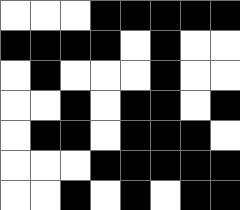[["white", "white", "white", "black", "black", "black", "black", "black"], ["black", "black", "black", "black", "white", "black", "white", "white"], ["white", "black", "white", "white", "white", "black", "white", "white"], ["white", "white", "black", "white", "black", "black", "white", "black"], ["white", "black", "black", "white", "black", "black", "black", "white"], ["white", "white", "white", "black", "black", "black", "black", "black"], ["white", "white", "black", "white", "black", "white", "black", "black"]]